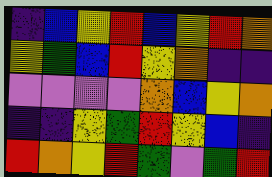[["indigo", "blue", "yellow", "red", "blue", "yellow", "red", "orange"], ["yellow", "green", "blue", "red", "yellow", "orange", "indigo", "indigo"], ["violet", "violet", "violet", "violet", "orange", "blue", "yellow", "orange"], ["indigo", "indigo", "yellow", "green", "red", "yellow", "blue", "indigo"], ["red", "orange", "yellow", "red", "green", "violet", "green", "red"]]